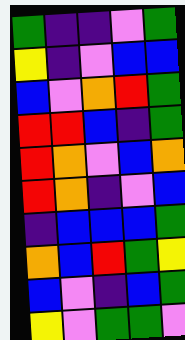[["green", "indigo", "indigo", "violet", "green"], ["yellow", "indigo", "violet", "blue", "blue"], ["blue", "violet", "orange", "red", "green"], ["red", "red", "blue", "indigo", "green"], ["red", "orange", "violet", "blue", "orange"], ["red", "orange", "indigo", "violet", "blue"], ["indigo", "blue", "blue", "blue", "green"], ["orange", "blue", "red", "green", "yellow"], ["blue", "violet", "indigo", "blue", "green"], ["yellow", "violet", "green", "green", "violet"]]